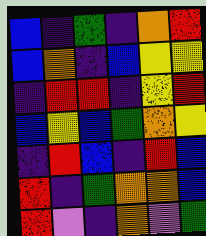[["blue", "indigo", "green", "indigo", "orange", "red"], ["blue", "orange", "indigo", "blue", "yellow", "yellow"], ["indigo", "red", "red", "indigo", "yellow", "red"], ["blue", "yellow", "blue", "green", "orange", "yellow"], ["indigo", "red", "blue", "indigo", "red", "blue"], ["red", "indigo", "green", "orange", "orange", "blue"], ["red", "violet", "indigo", "orange", "violet", "green"]]